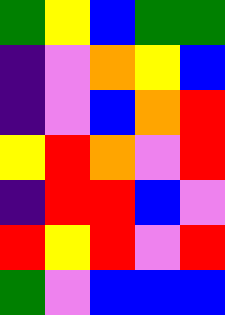[["green", "yellow", "blue", "green", "green"], ["indigo", "violet", "orange", "yellow", "blue"], ["indigo", "violet", "blue", "orange", "red"], ["yellow", "red", "orange", "violet", "red"], ["indigo", "red", "red", "blue", "violet"], ["red", "yellow", "red", "violet", "red"], ["green", "violet", "blue", "blue", "blue"]]